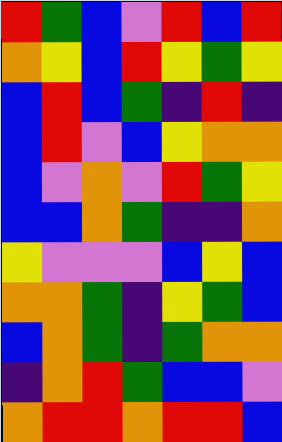[["red", "green", "blue", "violet", "red", "blue", "red"], ["orange", "yellow", "blue", "red", "yellow", "green", "yellow"], ["blue", "red", "blue", "green", "indigo", "red", "indigo"], ["blue", "red", "violet", "blue", "yellow", "orange", "orange"], ["blue", "violet", "orange", "violet", "red", "green", "yellow"], ["blue", "blue", "orange", "green", "indigo", "indigo", "orange"], ["yellow", "violet", "violet", "violet", "blue", "yellow", "blue"], ["orange", "orange", "green", "indigo", "yellow", "green", "blue"], ["blue", "orange", "green", "indigo", "green", "orange", "orange"], ["indigo", "orange", "red", "green", "blue", "blue", "violet"], ["orange", "red", "red", "orange", "red", "red", "blue"]]